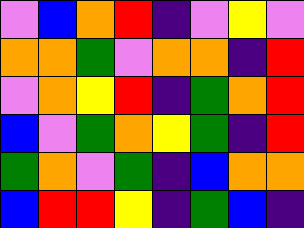[["violet", "blue", "orange", "red", "indigo", "violet", "yellow", "violet"], ["orange", "orange", "green", "violet", "orange", "orange", "indigo", "red"], ["violet", "orange", "yellow", "red", "indigo", "green", "orange", "red"], ["blue", "violet", "green", "orange", "yellow", "green", "indigo", "red"], ["green", "orange", "violet", "green", "indigo", "blue", "orange", "orange"], ["blue", "red", "red", "yellow", "indigo", "green", "blue", "indigo"]]